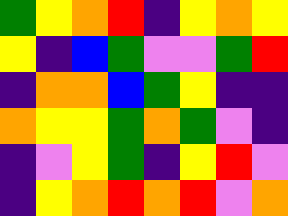[["green", "yellow", "orange", "red", "indigo", "yellow", "orange", "yellow"], ["yellow", "indigo", "blue", "green", "violet", "violet", "green", "red"], ["indigo", "orange", "orange", "blue", "green", "yellow", "indigo", "indigo"], ["orange", "yellow", "yellow", "green", "orange", "green", "violet", "indigo"], ["indigo", "violet", "yellow", "green", "indigo", "yellow", "red", "violet"], ["indigo", "yellow", "orange", "red", "orange", "red", "violet", "orange"]]